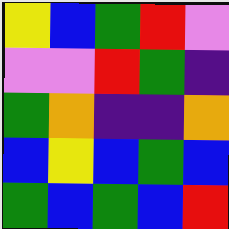[["yellow", "blue", "green", "red", "violet"], ["violet", "violet", "red", "green", "indigo"], ["green", "orange", "indigo", "indigo", "orange"], ["blue", "yellow", "blue", "green", "blue"], ["green", "blue", "green", "blue", "red"]]